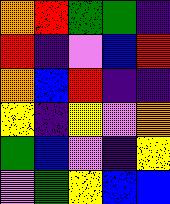[["orange", "red", "green", "green", "indigo"], ["red", "indigo", "violet", "blue", "red"], ["orange", "blue", "red", "indigo", "indigo"], ["yellow", "indigo", "yellow", "violet", "orange"], ["green", "blue", "violet", "indigo", "yellow"], ["violet", "green", "yellow", "blue", "blue"]]